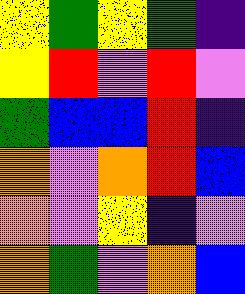[["yellow", "green", "yellow", "green", "indigo"], ["yellow", "red", "violet", "red", "violet"], ["green", "blue", "blue", "red", "indigo"], ["orange", "violet", "orange", "red", "blue"], ["orange", "violet", "yellow", "indigo", "violet"], ["orange", "green", "violet", "orange", "blue"]]